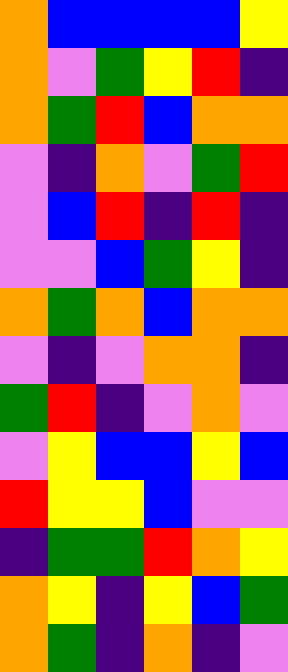[["orange", "blue", "blue", "blue", "blue", "yellow"], ["orange", "violet", "green", "yellow", "red", "indigo"], ["orange", "green", "red", "blue", "orange", "orange"], ["violet", "indigo", "orange", "violet", "green", "red"], ["violet", "blue", "red", "indigo", "red", "indigo"], ["violet", "violet", "blue", "green", "yellow", "indigo"], ["orange", "green", "orange", "blue", "orange", "orange"], ["violet", "indigo", "violet", "orange", "orange", "indigo"], ["green", "red", "indigo", "violet", "orange", "violet"], ["violet", "yellow", "blue", "blue", "yellow", "blue"], ["red", "yellow", "yellow", "blue", "violet", "violet"], ["indigo", "green", "green", "red", "orange", "yellow"], ["orange", "yellow", "indigo", "yellow", "blue", "green"], ["orange", "green", "indigo", "orange", "indigo", "violet"]]